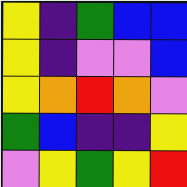[["yellow", "indigo", "green", "blue", "blue"], ["yellow", "indigo", "violet", "violet", "blue"], ["yellow", "orange", "red", "orange", "violet"], ["green", "blue", "indigo", "indigo", "yellow"], ["violet", "yellow", "green", "yellow", "red"]]